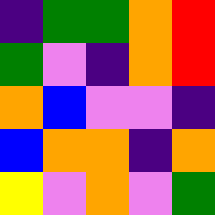[["indigo", "green", "green", "orange", "red"], ["green", "violet", "indigo", "orange", "red"], ["orange", "blue", "violet", "violet", "indigo"], ["blue", "orange", "orange", "indigo", "orange"], ["yellow", "violet", "orange", "violet", "green"]]